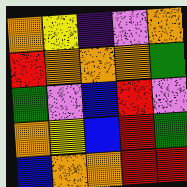[["orange", "yellow", "indigo", "violet", "orange"], ["red", "orange", "orange", "orange", "green"], ["green", "violet", "blue", "red", "violet"], ["orange", "yellow", "blue", "red", "green"], ["blue", "orange", "orange", "red", "red"]]